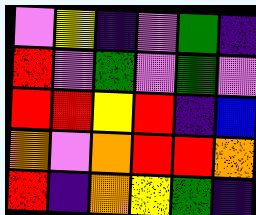[["violet", "yellow", "indigo", "violet", "green", "indigo"], ["red", "violet", "green", "violet", "green", "violet"], ["red", "red", "yellow", "red", "indigo", "blue"], ["orange", "violet", "orange", "red", "red", "orange"], ["red", "indigo", "orange", "yellow", "green", "indigo"]]